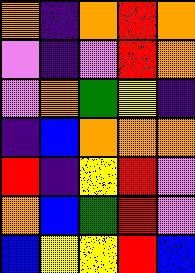[["orange", "indigo", "orange", "red", "orange"], ["violet", "indigo", "violet", "red", "orange"], ["violet", "orange", "green", "yellow", "indigo"], ["indigo", "blue", "orange", "orange", "orange"], ["red", "indigo", "yellow", "red", "violet"], ["orange", "blue", "green", "red", "violet"], ["blue", "yellow", "yellow", "red", "blue"]]